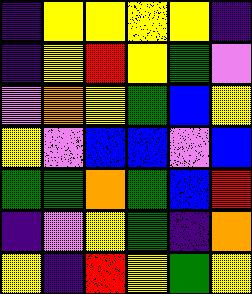[["indigo", "yellow", "yellow", "yellow", "yellow", "indigo"], ["indigo", "yellow", "red", "yellow", "green", "violet"], ["violet", "orange", "yellow", "green", "blue", "yellow"], ["yellow", "violet", "blue", "blue", "violet", "blue"], ["green", "green", "orange", "green", "blue", "red"], ["indigo", "violet", "yellow", "green", "indigo", "orange"], ["yellow", "indigo", "red", "yellow", "green", "yellow"]]